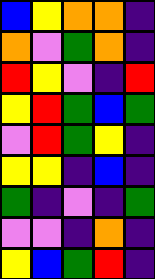[["blue", "yellow", "orange", "orange", "indigo"], ["orange", "violet", "green", "orange", "indigo"], ["red", "yellow", "violet", "indigo", "red"], ["yellow", "red", "green", "blue", "green"], ["violet", "red", "green", "yellow", "indigo"], ["yellow", "yellow", "indigo", "blue", "indigo"], ["green", "indigo", "violet", "indigo", "green"], ["violet", "violet", "indigo", "orange", "indigo"], ["yellow", "blue", "green", "red", "indigo"]]